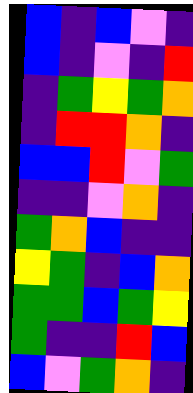[["blue", "indigo", "blue", "violet", "indigo"], ["blue", "indigo", "violet", "indigo", "red"], ["indigo", "green", "yellow", "green", "orange"], ["indigo", "red", "red", "orange", "indigo"], ["blue", "blue", "red", "violet", "green"], ["indigo", "indigo", "violet", "orange", "indigo"], ["green", "orange", "blue", "indigo", "indigo"], ["yellow", "green", "indigo", "blue", "orange"], ["green", "green", "blue", "green", "yellow"], ["green", "indigo", "indigo", "red", "blue"], ["blue", "violet", "green", "orange", "indigo"]]